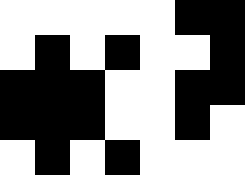[["white", "white", "white", "white", "white", "black", "black"], ["white", "black", "white", "black", "white", "white", "black"], ["black", "black", "black", "white", "white", "black", "black"], ["black", "black", "black", "white", "white", "black", "white"], ["white", "black", "white", "black", "white", "white", "white"]]